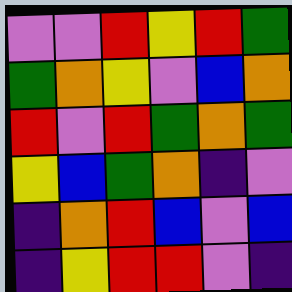[["violet", "violet", "red", "yellow", "red", "green"], ["green", "orange", "yellow", "violet", "blue", "orange"], ["red", "violet", "red", "green", "orange", "green"], ["yellow", "blue", "green", "orange", "indigo", "violet"], ["indigo", "orange", "red", "blue", "violet", "blue"], ["indigo", "yellow", "red", "red", "violet", "indigo"]]